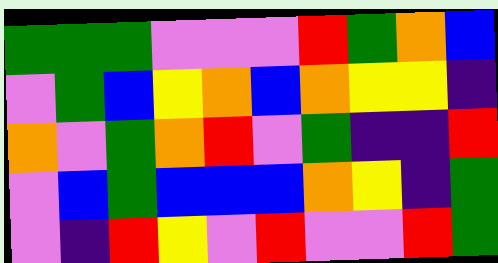[["green", "green", "green", "violet", "violet", "violet", "red", "green", "orange", "blue"], ["violet", "green", "blue", "yellow", "orange", "blue", "orange", "yellow", "yellow", "indigo"], ["orange", "violet", "green", "orange", "red", "violet", "green", "indigo", "indigo", "red"], ["violet", "blue", "green", "blue", "blue", "blue", "orange", "yellow", "indigo", "green"], ["violet", "indigo", "red", "yellow", "violet", "red", "violet", "violet", "red", "green"]]